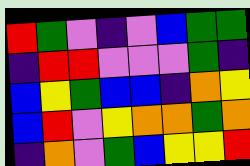[["red", "green", "violet", "indigo", "violet", "blue", "green", "green"], ["indigo", "red", "red", "violet", "violet", "violet", "green", "indigo"], ["blue", "yellow", "green", "blue", "blue", "indigo", "orange", "yellow"], ["blue", "red", "violet", "yellow", "orange", "orange", "green", "orange"], ["indigo", "orange", "violet", "green", "blue", "yellow", "yellow", "red"]]